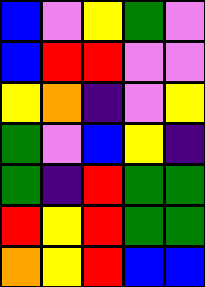[["blue", "violet", "yellow", "green", "violet"], ["blue", "red", "red", "violet", "violet"], ["yellow", "orange", "indigo", "violet", "yellow"], ["green", "violet", "blue", "yellow", "indigo"], ["green", "indigo", "red", "green", "green"], ["red", "yellow", "red", "green", "green"], ["orange", "yellow", "red", "blue", "blue"]]